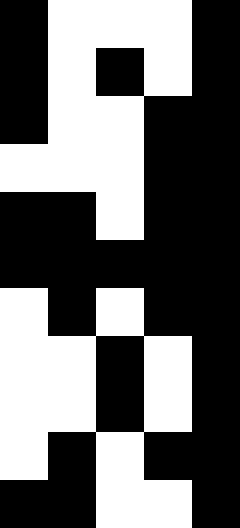[["black", "white", "white", "white", "black"], ["black", "white", "black", "white", "black"], ["black", "white", "white", "black", "black"], ["white", "white", "white", "black", "black"], ["black", "black", "white", "black", "black"], ["black", "black", "black", "black", "black"], ["white", "black", "white", "black", "black"], ["white", "white", "black", "white", "black"], ["white", "white", "black", "white", "black"], ["white", "black", "white", "black", "black"], ["black", "black", "white", "white", "black"]]